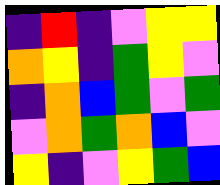[["indigo", "red", "indigo", "violet", "yellow", "yellow"], ["orange", "yellow", "indigo", "green", "yellow", "violet"], ["indigo", "orange", "blue", "green", "violet", "green"], ["violet", "orange", "green", "orange", "blue", "violet"], ["yellow", "indigo", "violet", "yellow", "green", "blue"]]